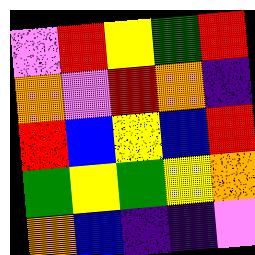[["violet", "red", "yellow", "green", "red"], ["orange", "violet", "red", "orange", "indigo"], ["red", "blue", "yellow", "blue", "red"], ["green", "yellow", "green", "yellow", "orange"], ["orange", "blue", "indigo", "indigo", "violet"]]